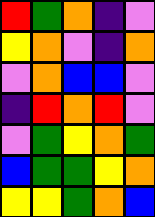[["red", "green", "orange", "indigo", "violet"], ["yellow", "orange", "violet", "indigo", "orange"], ["violet", "orange", "blue", "blue", "violet"], ["indigo", "red", "orange", "red", "violet"], ["violet", "green", "yellow", "orange", "green"], ["blue", "green", "green", "yellow", "orange"], ["yellow", "yellow", "green", "orange", "blue"]]